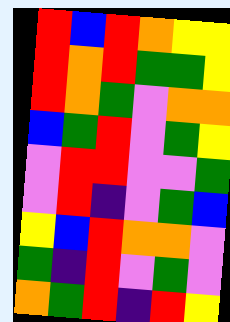[["red", "blue", "red", "orange", "yellow", "yellow"], ["red", "orange", "red", "green", "green", "yellow"], ["red", "orange", "green", "violet", "orange", "orange"], ["blue", "green", "red", "violet", "green", "yellow"], ["violet", "red", "red", "violet", "violet", "green"], ["violet", "red", "indigo", "violet", "green", "blue"], ["yellow", "blue", "red", "orange", "orange", "violet"], ["green", "indigo", "red", "violet", "green", "violet"], ["orange", "green", "red", "indigo", "red", "yellow"]]